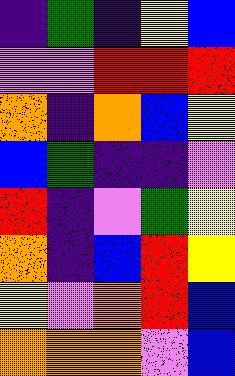[["indigo", "green", "indigo", "yellow", "blue"], ["violet", "violet", "red", "red", "red"], ["orange", "indigo", "orange", "blue", "yellow"], ["blue", "green", "indigo", "indigo", "violet"], ["red", "indigo", "violet", "green", "yellow"], ["orange", "indigo", "blue", "red", "yellow"], ["yellow", "violet", "orange", "red", "blue"], ["orange", "orange", "orange", "violet", "blue"]]